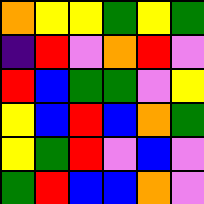[["orange", "yellow", "yellow", "green", "yellow", "green"], ["indigo", "red", "violet", "orange", "red", "violet"], ["red", "blue", "green", "green", "violet", "yellow"], ["yellow", "blue", "red", "blue", "orange", "green"], ["yellow", "green", "red", "violet", "blue", "violet"], ["green", "red", "blue", "blue", "orange", "violet"]]